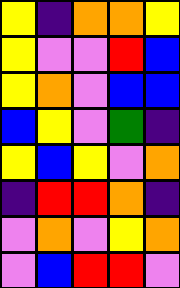[["yellow", "indigo", "orange", "orange", "yellow"], ["yellow", "violet", "violet", "red", "blue"], ["yellow", "orange", "violet", "blue", "blue"], ["blue", "yellow", "violet", "green", "indigo"], ["yellow", "blue", "yellow", "violet", "orange"], ["indigo", "red", "red", "orange", "indigo"], ["violet", "orange", "violet", "yellow", "orange"], ["violet", "blue", "red", "red", "violet"]]